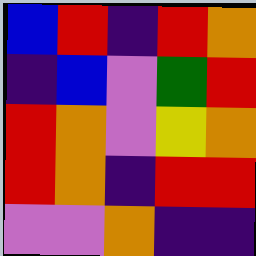[["blue", "red", "indigo", "red", "orange"], ["indigo", "blue", "violet", "green", "red"], ["red", "orange", "violet", "yellow", "orange"], ["red", "orange", "indigo", "red", "red"], ["violet", "violet", "orange", "indigo", "indigo"]]